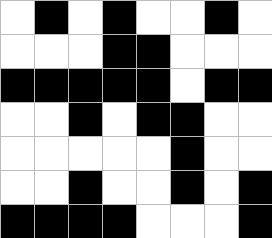[["white", "black", "white", "black", "white", "white", "black", "white"], ["white", "white", "white", "black", "black", "white", "white", "white"], ["black", "black", "black", "black", "black", "white", "black", "black"], ["white", "white", "black", "white", "black", "black", "white", "white"], ["white", "white", "white", "white", "white", "black", "white", "white"], ["white", "white", "black", "white", "white", "black", "white", "black"], ["black", "black", "black", "black", "white", "white", "white", "black"]]